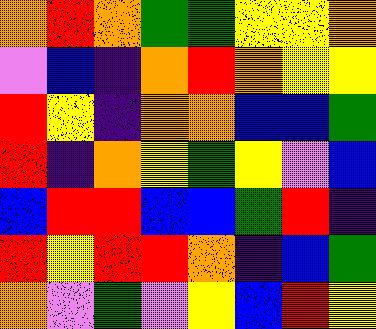[["orange", "red", "orange", "green", "green", "yellow", "yellow", "orange"], ["violet", "blue", "indigo", "orange", "red", "orange", "yellow", "yellow"], ["red", "yellow", "indigo", "orange", "orange", "blue", "blue", "green"], ["red", "indigo", "orange", "yellow", "green", "yellow", "violet", "blue"], ["blue", "red", "red", "blue", "blue", "green", "red", "indigo"], ["red", "yellow", "red", "red", "orange", "indigo", "blue", "green"], ["orange", "violet", "green", "violet", "yellow", "blue", "red", "yellow"]]